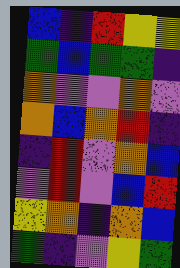[["blue", "indigo", "red", "yellow", "yellow"], ["green", "blue", "green", "green", "indigo"], ["orange", "violet", "violet", "orange", "violet"], ["orange", "blue", "orange", "red", "indigo"], ["indigo", "red", "violet", "orange", "blue"], ["violet", "red", "violet", "blue", "red"], ["yellow", "orange", "indigo", "orange", "blue"], ["green", "indigo", "violet", "yellow", "green"]]